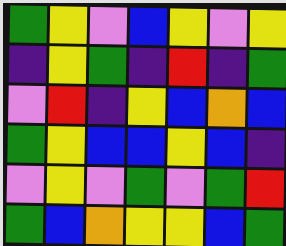[["green", "yellow", "violet", "blue", "yellow", "violet", "yellow"], ["indigo", "yellow", "green", "indigo", "red", "indigo", "green"], ["violet", "red", "indigo", "yellow", "blue", "orange", "blue"], ["green", "yellow", "blue", "blue", "yellow", "blue", "indigo"], ["violet", "yellow", "violet", "green", "violet", "green", "red"], ["green", "blue", "orange", "yellow", "yellow", "blue", "green"]]